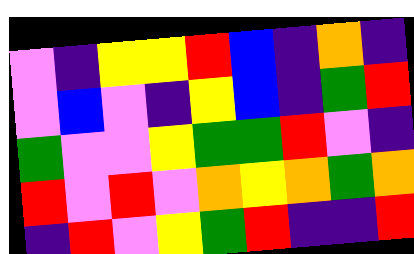[["violet", "indigo", "yellow", "yellow", "red", "blue", "indigo", "orange", "indigo"], ["violet", "blue", "violet", "indigo", "yellow", "blue", "indigo", "green", "red"], ["green", "violet", "violet", "yellow", "green", "green", "red", "violet", "indigo"], ["red", "violet", "red", "violet", "orange", "yellow", "orange", "green", "orange"], ["indigo", "red", "violet", "yellow", "green", "red", "indigo", "indigo", "red"]]